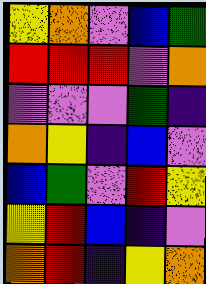[["yellow", "orange", "violet", "blue", "green"], ["red", "red", "red", "violet", "orange"], ["violet", "violet", "violet", "green", "indigo"], ["orange", "yellow", "indigo", "blue", "violet"], ["blue", "green", "violet", "red", "yellow"], ["yellow", "red", "blue", "indigo", "violet"], ["orange", "red", "indigo", "yellow", "orange"]]